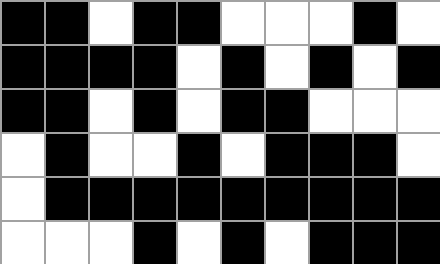[["black", "black", "white", "black", "black", "white", "white", "white", "black", "white"], ["black", "black", "black", "black", "white", "black", "white", "black", "white", "black"], ["black", "black", "white", "black", "white", "black", "black", "white", "white", "white"], ["white", "black", "white", "white", "black", "white", "black", "black", "black", "white"], ["white", "black", "black", "black", "black", "black", "black", "black", "black", "black"], ["white", "white", "white", "black", "white", "black", "white", "black", "black", "black"]]